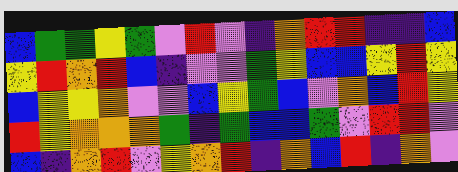[["blue", "green", "green", "yellow", "green", "violet", "red", "violet", "indigo", "orange", "red", "red", "indigo", "indigo", "blue"], ["yellow", "red", "orange", "red", "blue", "indigo", "violet", "violet", "green", "yellow", "blue", "blue", "yellow", "red", "yellow"], ["blue", "yellow", "yellow", "orange", "violet", "violet", "blue", "yellow", "green", "blue", "violet", "orange", "blue", "red", "yellow"], ["red", "yellow", "orange", "orange", "orange", "green", "indigo", "green", "blue", "blue", "green", "violet", "red", "red", "violet"], ["blue", "indigo", "orange", "red", "violet", "yellow", "orange", "red", "indigo", "orange", "blue", "red", "indigo", "orange", "violet"]]